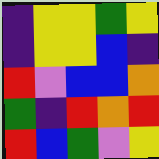[["indigo", "yellow", "yellow", "green", "yellow"], ["indigo", "yellow", "yellow", "blue", "indigo"], ["red", "violet", "blue", "blue", "orange"], ["green", "indigo", "red", "orange", "red"], ["red", "blue", "green", "violet", "yellow"]]